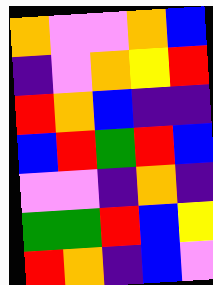[["orange", "violet", "violet", "orange", "blue"], ["indigo", "violet", "orange", "yellow", "red"], ["red", "orange", "blue", "indigo", "indigo"], ["blue", "red", "green", "red", "blue"], ["violet", "violet", "indigo", "orange", "indigo"], ["green", "green", "red", "blue", "yellow"], ["red", "orange", "indigo", "blue", "violet"]]